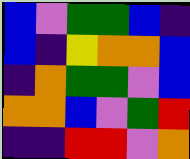[["blue", "violet", "green", "green", "blue", "indigo"], ["blue", "indigo", "yellow", "orange", "orange", "blue"], ["indigo", "orange", "green", "green", "violet", "blue"], ["orange", "orange", "blue", "violet", "green", "red"], ["indigo", "indigo", "red", "red", "violet", "orange"]]